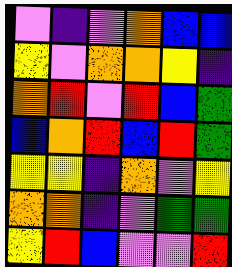[["violet", "indigo", "violet", "orange", "blue", "blue"], ["yellow", "violet", "orange", "orange", "yellow", "indigo"], ["orange", "red", "violet", "red", "blue", "green"], ["blue", "orange", "red", "blue", "red", "green"], ["yellow", "yellow", "indigo", "orange", "violet", "yellow"], ["orange", "orange", "indigo", "violet", "green", "green"], ["yellow", "red", "blue", "violet", "violet", "red"]]